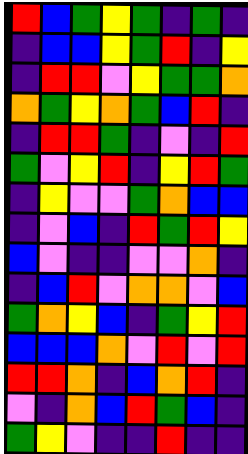[["red", "blue", "green", "yellow", "green", "indigo", "green", "indigo"], ["indigo", "blue", "blue", "yellow", "green", "red", "indigo", "yellow"], ["indigo", "red", "red", "violet", "yellow", "green", "green", "orange"], ["orange", "green", "yellow", "orange", "green", "blue", "red", "indigo"], ["indigo", "red", "red", "green", "indigo", "violet", "indigo", "red"], ["green", "violet", "yellow", "red", "indigo", "yellow", "red", "green"], ["indigo", "yellow", "violet", "violet", "green", "orange", "blue", "blue"], ["indigo", "violet", "blue", "indigo", "red", "green", "red", "yellow"], ["blue", "violet", "indigo", "indigo", "violet", "violet", "orange", "indigo"], ["indigo", "blue", "red", "violet", "orange", "orange", "violet", "blue"], ["green", "orange", "yellow", "blue", "indigo", "green", "yellow", "red"], ["blue", "blue", "blue", "orange", "violet", "red", "violet", "red"], ["red", "red", "orange", "indigo", "blue", "orange", "red", "indigo"], ["violet", "indigo", "orange", "blue", "red", "green", "blue", "indigo"], ["green", "yellow", "violet", "indigo", "indigo", "red", "indigo", "indigo"]]